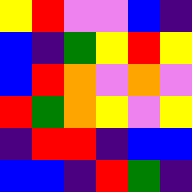[["yellow", "red", "violet", "violet", "blue", "indigo"], ["blue", "indigo", "green", "yellow", "red", "yellow"], ["blue", "red", "orange", "violet", "orange", "violet"], ["red", "green", "orange", "yellow", "violet", "yellow"], ["indigo", "red", "red", "indigo", "blue", "blue"], ["blue", "blue", "indigo", "red", "green", "indigo"]]